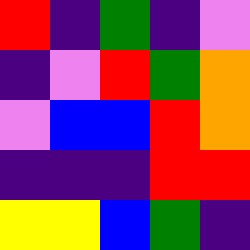[["red", "indigo", "green", "indigo", "violet"], ["indigo", "violet", "red", "green", "orange"], ["violet", "blue", "blue", "red", "orange"], ["indigo", "indigo", "indigo", "red", "red"], ["yellow", "yellow", "blue", "green", "indigo"]]